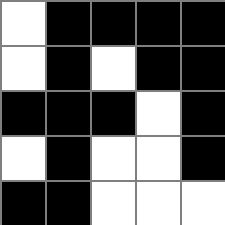[["white", "black", "black", "black", "black"], ["white", "black", "white", "black", "black"], ["black", "black", "black", "white", "black"], ["white", "black", "white", "white", "black"], ["black", "black", "white", "white", "white"]]